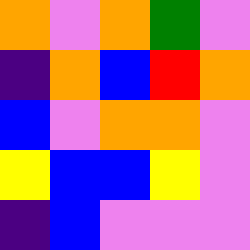[["orange", "violet", "orange", "green", "violet"], ["indigo", "orange", "blue", "red", "orange"], ["blue", "violet", "orange", "orange", "violet"], ["yellow", "blue", "blue", "yellow", "violet"], ["indigo", "blue", "violet", "violet", "violet"]]